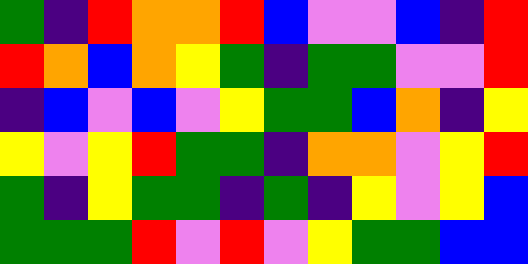[["green", "indigo", "red", "orange", "orange", "red", "blue", "violet", "violet", "blue", "indigo", "red"], ["red", "orange", "blue", "orange", "yellow", "green", "indigo", "green", "green", "violet", "violet", "red"], ["indigo", "blue", "violet", "blue", "violet", "yellow", "green", "green", "blue", "orange", "indigo", "yellow"], ["yellow", "violet", "yellow", "red", "green", "green", "indigo", "orange", "orange", "violet", "yellow", "red"], ["green", "indigo", "yellow", "green", "green", "indigo", "green", "indigo", "yellow", "violet", "yellow", "blue"], ["green", "green", "green", "red", "violet", "red", "violet", "yellow", "green", "green", "blue", "blue"]]